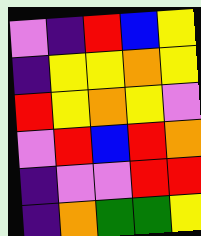[["violet", "indigo", "red", "blue", "yellow"], ["indigo", "yellow", "yellow", "orange", "yellow"], ["red", "yellow", "orange", "yellow", "violet"], ["violet", "red", "blue", "red", "orange"], ["indigo", "violet", "violet", "red", "red"], ["indigo", "orange", "green", "green", "yellow"]]